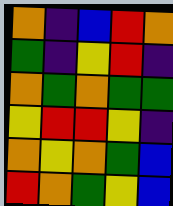[["orange", "indigo", "blue", "red", "orange"], ["green", "indigo", "yellow", "red", "indigo"], ["orange", "green", "orange", "green", "green"], ["yellow", "red", "red", "yellow", "indigo"], ["orange", "yellow", "orange", "green", "blue"], ["red", "orange", "green", "yellow", "blue"]]